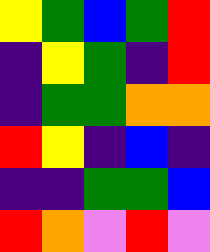[["yellow", "green", "blue", "green", "red"], ["indigo", "yellow", "green", "indigo", "red"], ["indigo", "green", "green", "orange", "orange"], ["red", "yellow", "indigo", "blue", "indigo"], ["indigo", "indigo", "green", "green", "blue"], ["red", "orange", "violet", "red", "violet"]]